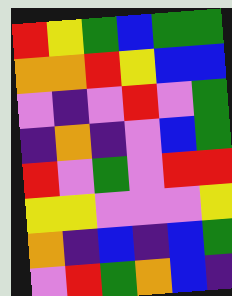[["red", "yellow", "green", "blue", "green", "green"], ["orange", "orange", "red", "yellow", "blue", "blue"], ["violet", "indigo", "violet", "red", "violet", "green"], ["indigo", "orange", "indigo", "violet", "blue", "green"], ["red", "violet", "green", "violet", "red", "red"], ["yellow", "yellow", "violet", "violet", "violet", "yellow"], ["orange", "indigo", "blue", "indigo", "blue", "green"], ["violet", "red", "green", "orange", "blue", "indigo"]]